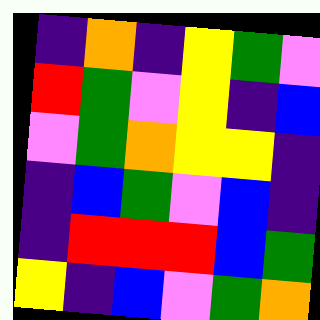[["indigo", "orange", "indigo", "yellow", "green", "violet"], ["red", "green", "violet", "yellow", "indigo", "blue"], ["violet", "green", "orange", "yellow", "yellow", "indigo"], ["indigo", "blue", "green", "violet", "blue", "indigo"], ["indigo", "red", "red", "red", "blue", "green"], ["yellow", "indigo", "blue", "violet", "green", "orange"]]